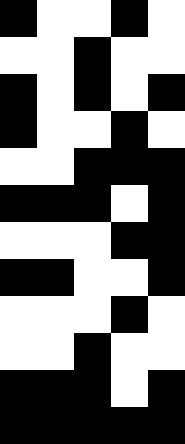[["black", "white", "white", "black", "white"], ["white", "white", "black", "white", "white"], ["black", "white", "black", "white", "black"], ["black", "white", "white", "black", "white"], ["white", "white", "black", "black", "black"], ["black", "black", "black", "white", "black"], ["white", "white", "white", "black", "black"], ["black", "black", "white", "white", "black"], ["white", "white", "white", "black", "white"], ["white", "white", "black", "white", "white"], ["black", "black", "black", "white", "black"], ["black", "black", "black", "black", "black"]]